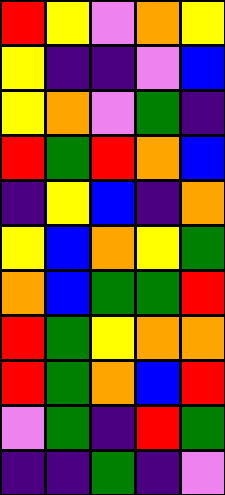[["red", "yellow", "violet", "orange", "yellow"], ["yellow", "indigo", "indigo", "violet", "blue"], ["yellow", "orange", "violet", "green", "indigo"], ["red", "green", "red", "orange", "blue"], ["indigo", "yellow", "blue", "indigo", "orange"], ["yellow", "blue", "orange", "yellow", "green"], ["orange", "blue", "green", "green", "red"], ["red", "green", "yellow", "orange", "orange"], ["red", "green", "orange", "blue", "red"], ["violet", "green", "indigo", "red", "green"], ["indigo", "indigo", "green", "indigo", "violet"]]